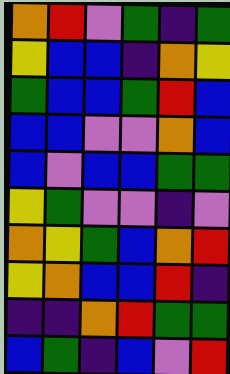[["orange", "red", "violet", "green", "indigo", "green"], ["yellow", "blue", "blue", "indigo", "orange", "yellow"], ["green", "blue", "blue", "green", "red", "blue"], ["blue", "blue", "violet", "violet", "orange", "blue"], ["blue", "violet", "blue", "blue", "green", "green"], ["yellow", "green", "violet", "violet", "indigo", "violet"], ["orange", "yellow", "green", "blue", "orange", "red"], ["yellow", "orange", "blue", "blue", "red", "indigo"], ["indigo", "indigo", "orange", "red", "green", "green"], ["blue", "green", "indigo", "blue", "violet", "red"]]